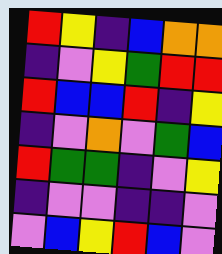[["red", "yellow", "indigo", "blue", "orange", "orange"], ["indigo", "violet", "yellow", "green", "red", "red"], ["red", "blue", "blue", "red", "indigo", "yellow"], ["indigo", "violet", "orange", "violet", "green", "blue"], ["red", "green", "green", "indigo", "violet", "yellow"], ["indigo", "violet", "violet", "indigo", "indigo", "violet"], ["violet", "blue", "yellow", "red", "blue", "violet"]]